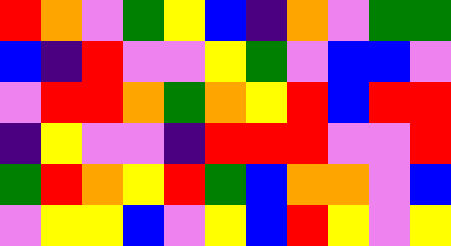[["red", "orange", "violet", "green", "yellow", "blue", "indigo", "orange", "violet", "green", "green"], ["blue", "indigo", "red", "violet", "violet", "yellow", "green", "violet", "blue", "blue", "violet"], ["violet", "red", "red", "orange", "green", "orange", "yellow", "red", "blue", "red", "red"], ["indigo", "yellow", "violet", "violet", "indigo", "red", "red", "red", "violet", "violet", "red"], ["green", "red", "orange", "yellow", "red", "green", "blue", "orange", "orange", "violet", "blue"], ["violet", "yellow", "yellow", "blue", "violet", "yellow", "blue", "red", "yellow", "violet", "yellow"]]